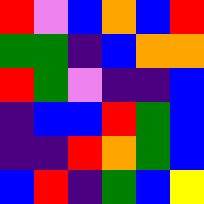[["red", "violet", "blue", "orange", "blue", "red"], ["green", "green", "indigo", "blue", "orange", "orange"], ["red", "green", "violet", "indigo", "indigo", "blue"], ["indigo", "blue", "blue", "red", "green", "blue"], ["indigo", "indigo", "red", "orange", "green", "blue"], ["blue", "red", "indigo", "green", "blue", "yellow"]]